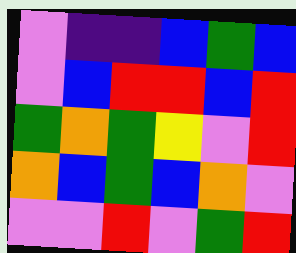[["violet", "indigo", "indigo", "blue", "green", "blue"], ["violet", "blue", "red", "red", "blue", "red"], ["green", "orange", "green", "yellow", "violet", "red"], ["orange", "blue", "green", "blue", "orange", "violet"], ["violet", "violet", "red", "violet", "green", "red"]]